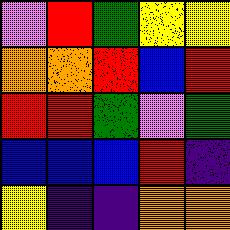[["violet", "red", "green", "yellow", "yellow"], ["orange", "orange", "red", "blue", "red"], ["red", "red", "green", "violet", "green"], ["blue", "blue", "blue", "red", "indigo"], ["yellow", "indigo", "indigo", "orange", "orange"]]